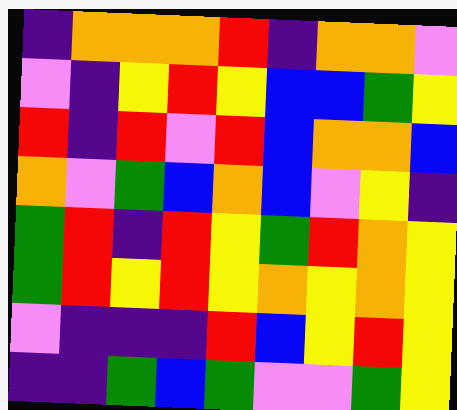[["indigo", "orange", "orange", "orange", "red", "indigo", "orange", "orange", "violet"], ["violet", "indigo", "yellow", "red", "yellow", "blue", "blue", "green", "yellow"], ["red", "indigo", "red", "violet", "red", "blue", "orange", "orange", "blue"], ["orange", "violet", "green", "blue", "orange", "blue", "violet", "yellow", "indigo"], ["green", "red", "indigo", "red", "yellow", "green", "red", "orange", "yellow"], ["green", "red", "yellow", "red", "yellow", "orange", "yellow", "orange", "yellow"], ["violet", "indigo", "indigo", "indigo", "red", "blue", "yellow", "red", "yellow"], ["indigo", "indigo", "green", "blue", "green", "violet", "violet", "green", "yellow"]]